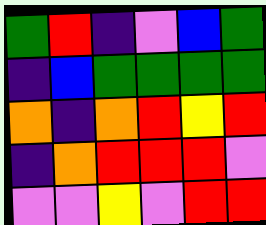[["green", "red", "indigo", "violet", "blue", "green"], ["indigo", "blue", "green", "green", "green", "green"], ["orange", "indigo", "orange", "red", "yellow", "red"], ["indigo", "orange", "red", "red", "red", "violet"], ["violet", "violet", "yellow", "violet", "red", "red"]]